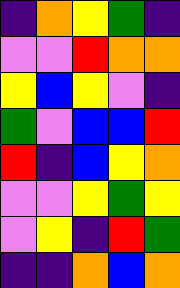[["indigo", "orange", "yellow", "green", "indigo"], ["violet", "violet", "red", "orange", "orange"], ["yellow", "blue", "yellow", "violet", "indigo"], ["green", "violet", "blue", "blue", "red"], ["red", "indigo", "blue", "yellow", "orange"], ["violet", "violet", "yellow", "green", "yellow"], ["violet", "yellow", "indigo", "red", "green"], ["indigo", "indigo", "orange", "blue", "orange"]]